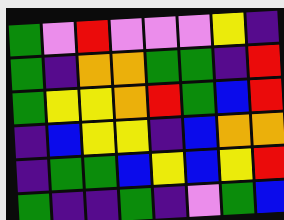[["green", "violet", "red", "violet", "violet", "violet", "yellow", "indigo"], ["green", "indigo", "orange", "orange", "green", "green", "indigo", "red"], ["green", "yellow", "yellow", "orange", "red", "green", "blue", "red"], ["indigo", "blue", "yellow", "yellow", "indigo", "blue", "orange", "orange"], ["indigo", "green", "green", "blue", "yellow", "blue", "yellow", "red"], ["green", "indigo", "indigo", "green", "indigo", "violet", "green", "blue"]]